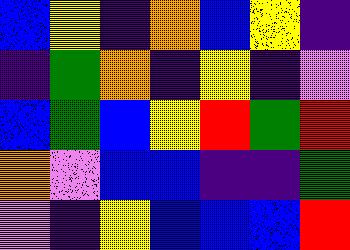[["blue", "yellow", "indigo", "orange", "blue", "yellow", "indigo"], ["indigo", "green", "orange", "indigo", "yellow", "indigo", "violet"], ["blue", "green", "blue", "yellow", "red", "green", "red"], ["orange", "violet", "blue", "blue", "indigo", "indigo", "green"], ["violet", "indigo", "yellow", "blue", "blue", "blue", "red"]]